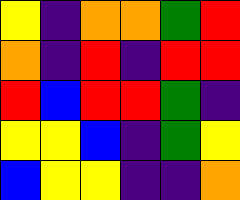[["yellow", "indigo", "orange", "orange", "green", "red"], ["orange", "indigo", "red", "indigo", "red", "red"], ["red", "blue", "red", "red", "green", "indigo"], ["yellow", "yellow", "blue", "indigo", "green", "yellow"], ["blue", "yellow", "yellow", "indigo", "indigo", "orange"]]